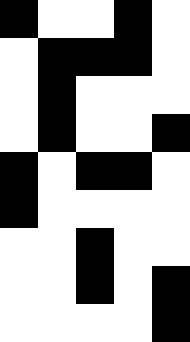[["black", "white", "white", "black", "white"], ["white", "black", "black", "black", "white"], ["white", "black", "white", "white", "white"], ["white", "black", "white", "white", "black"], ["black", "white", "black", "black", "white"], ["black", "white", "white", "white", "white"], ["white", "white", "black", "white", "white"], ["white", "white", "black", "white", "black"], ["white", "white", "white", "white", "black"]]